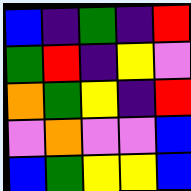[["blue", "indigo", "green", "indigo", "red"], ["green", "red", "indigo", "yellow", "violet"], ["orange", "green", "yellow", "indigo", "red"], ["violet", "orange", "violet", "violet", "blue"], ["blue", "green", "yellow", "yellow", "blue"]]